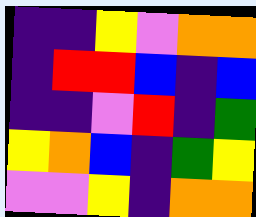[["indigo", "indigo", "yellow", "violet", "orange", "orange"], ["indigo", "red", "red", "blue", "indigo", "blue"], ["indigo", "indigo", "violet", "red", "indigo", "green"], ["yellow", "orange", "blue", "indigo", "green", "yellow"], ["violet", "violet", "yellow", "indigo", "orange", "orange"]]